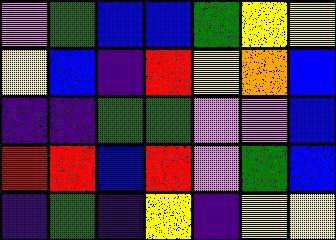[["violet", "green", "blue", "blue", "green", "yellow", "yellow"], ["yellow", "blue", "indigo", "red", "yellow", "orange", "blue"], ["indigo", "indigo", "green", "green", "violet", "violet", "blue"], ["red", "red", "blue", "red", "violet", "green", "blue"], ["indigo", "green", "indigo", "yellow", "indigo", "yellow", "yellow"]]